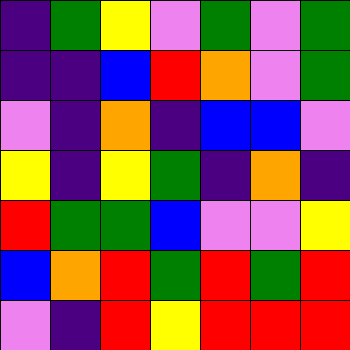[["indigo", "green", "yellow", "violet", "green", "violet", "green"], ["indigo", "indigo", "blue", "red", "orange", "violet", "green"], ["violet", "indigo", "orange", "indigo", "blue", "blue", "violet"], ["yellow", "indigo", "yellow", "green", "indigo", "orange", "indigo"], ["red", "green", "green", "blue", "violet", "violet", "yellow"], ["blue", "orange", "red", "green", "red", "green", "red"], ["violet", "indigo", "red", "yellow", "red", "red", "red"]]